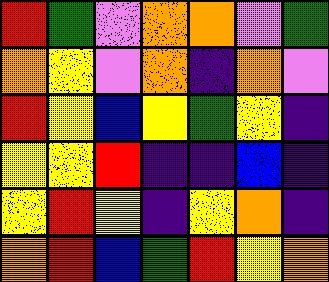[["red", "green", "violet", "orange", "orange", "violet", "green"], ["orange", "yellow", "violet", "orange", "indigo", "orange", "violet"], ["red", "yellow", "blue", "yellow", "green", "yellow", "indigo"], ["yellow", "yellow", "red", "indigo", "indigo", "blue", "indigo"], ["yellow", "red", "yellow", "indigo", "yellow", "orange", "indigo"], ["orange", "red", "blue", "green", "red", "yellow", "orange"]]